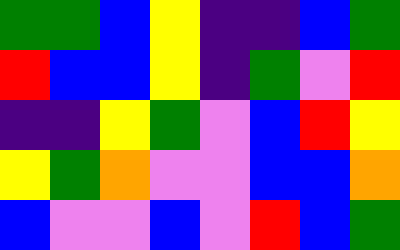[["green", "green", "blue", "yellow", "indigo", "indigo", "blue", "green"], ["red", "blue", "blue", "yellow", "indigo", "green", "violet", "red"], ["indigo", "indigo", "yellow", "green", "violet", "blue", "red", "yellow"], ["yellow", "green", "orange", "violet", "violet", "blue", "blue", "orange"], ["blue", "violet", "violet", "blue", "violet", "red", "blue", "green"]]